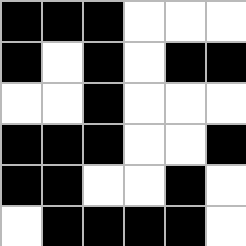[["black", "black", "black", "white", "white", "white"], ["black", "white", "black", "white", "black", "black"], ["white", "white", "black", "white", "white", "white"], ["black", "black", "black", "white", "white", "black"], ["black", "black", "white", "white", "black", "white"], ["white", "black", "black", "black", "black", "white"]]